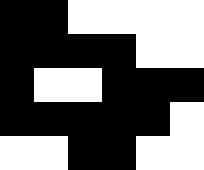[["black", "black", "white", "white", "white", "white"], ["black", "black", "black", "black", "white", "white"], ["black", "white", "white", "black", "black", "black"], ["black", "black", "black", "black", "black", "white"], ["white", "white", "black", "black", "white", "white"]]